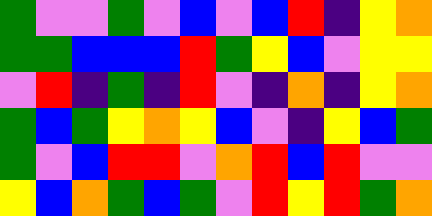[["green", "violet", "violet", "green", "violet", "blue", "violet", "blue", "red", "indigo", "yellow", "orange"], ["green", "green", "blue", "blue", "blue", "red", "green", "yellow", "blue", "violet", "yellow", "yellow"], ["violet", "red", "indigo", "green", "indigo", "red", "violet", "indigo", "orange", "indigo", "yellow", "orange"], ["green", "blue", "green", "yellow", "orange", "yellow", "blue", "violet", "indigo", "yellow", "blue", "green"], ["green", "violet", "blue", "red", "red", "violet", "orange", "red", "blue", "red", "violet", "violet"], ["yellow", "blue", "orange", "green", "blue", "green", "violet", "red", "yellow", "red", "green", "orange"]]